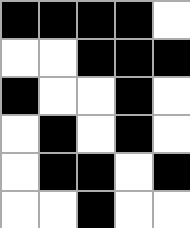[["black", "black", "black", "black", "white"], ["white", "white", "black", "black", "black"], ["black", "white", "white", "black", "white"], ["white", "black", "white", "black", "white"], ["white", "black", "black", "white", "black"], ["white", "white", "black", "white", "white"]]